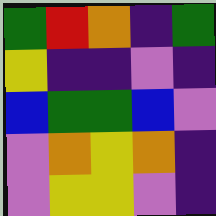[["green", "red", "orange", "indigo", "green"], ["yellow", "indigo", "indigo", "violet", "indigo"], ["blue", "green", "green", "blue", "violet"], ["violet", "orange", "yellow", "orange", "indigo"], ["violet", "yellow", "yellow", "violet", "indigo"]]